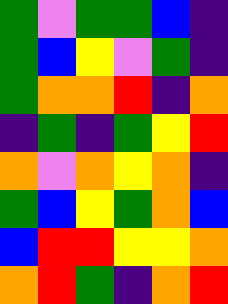[["green", "violet", "green", "green", "blue", "indigo"], ["green", "blue", "yellow", "violet", "green", "indigo"], ["green", "orange", "orange", "red", "indigo", "orange"], ["indigo", "green", "indigo", "green", "yellow", "red"], ["orange", "violet", "orange", "yellow", "orange", "indigo"], ["green", "blue", "yellow", "green", "orange", "blue"], ["blue", "red", "red", "yellow", "yellow", "orange"], ["orange", "red", "green", "indigo", "orange", "red"]]